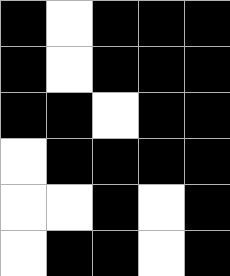[["black", "white", "black", "black", "black"], ["black", "white", "black", "black", "black"], ["black", "black", "white", "black", "black"], ["white", "black", "black", "black", "black"], ["white", "white", "black", "white", "black"], ["white", "black", "black", "white", "black"]]